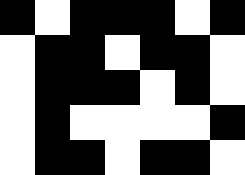[["black", "white", "black", "black", "black", "white", "black"], ["white", "black", "black", "white", "black", "black", "white"], ["white", "black", "black", "black", "white", "black", "white"], ["white", "black", "white", "white", "white", "white", "black"], ["white", "black", "black", "white", "black", "black", "white"]]